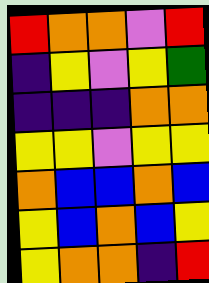[["red", "orange", "orange", "violet", "red"], ["indigo", "yellow", "violet", "yellow", "green"], ["indigo", "indigo", "indigo", "orange", "orange"], ["yellow", "yellow", "violet", "yellow", "yellow"], ["orange", "blue", "blue", "orange", "blue"], ["yellow", "blue", "orange", "blue", "yellow"], ["yellow", "orange", "orange", "indigo", "red"]]